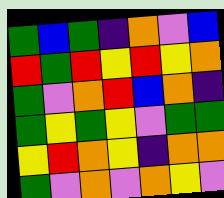[["green", "blue", "green", "indigo", "orange", "violet", "blue"], ["red", "green", "red", "yellow", "red", "yellow", "orange"], ["green", "violet", "orange", "red", "blue", "orange", "indigo"], ["green", "yellow", "green", "yellow", "violet", "green", "green"], ["yellow", "red", "orange", "yellow", "indigo", "orange", "orange"], ["green", "violet", "orange", "violet", "orange", "yellow", "violet"]]